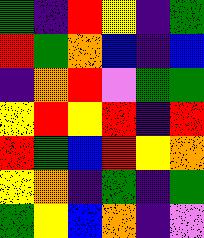[["green", "indigo", "red", "yellow", "indigo", "green"], ["red", "green", "orange", "blue", "indigo", "blue"], ["indigo", "orange", "red", "violet", "green", "green"], ["yellow", "red", "yellow", "red", "indigo", "red"], ["red", "green", "blue", "red", "yellow", "orange"], ["yellow", "orange", "indigo", "green", "indigo", "green"], ["green", "yellow", "blue", "orange", "indigo", "violet"]]